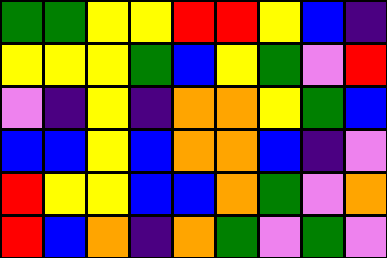[["green", "green", "yellow", "yellow", "red", "red", "yellow", "blue", "indigo"], ["yellow", "yellow", "yellow", "green", "blue", "yellow", "green", "violet", "red"], ["violet", "indigo", "yellow", "indigo", "orange", "orange", "yellow", "green", "blue"], ["blue", "blue", "yellow", "blue", "orange", "orange", "blue", "indigo", "violet"], ["red", "yellow", "yellow", "blue", "blue", "orange", "green", "violet", "orange"], ["red", "blue", "orange", "indigo", "orange", "green", "violet", "green", "violet"]]